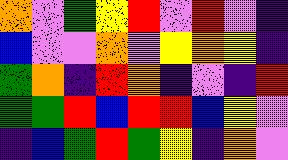[["orange", "violet", "green", "yellow", "red", "violet", "red", "violet", "indigo"], ["blue", "violet", "violet", "orange", "violet", "yellow", "orange", "yellow", "indigo"], ["green", "orange", "indigo", "red", "orange", "indigo", "violet", "indigo", "red"], ["green", "green", "red", "blue", "red", "red", "blue", "yellow", "violet"], ["indigo", "blue", "green", "red", "green", "yellow", "indigo", "orange", "violet"]]